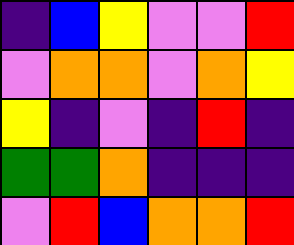[["indigo", "blue", "yellow", "violet", "violet", "red"], ["violet", "orange", "orange", "violet", "orange", "yellow"], ["yellow", "indigo", "violet", "indigo", "red", "indigo"], ["green", "green", "orange", "indigo", "indigo", "indigo"], ["violet", "red", "blue", "orange", "orange", "red"]]